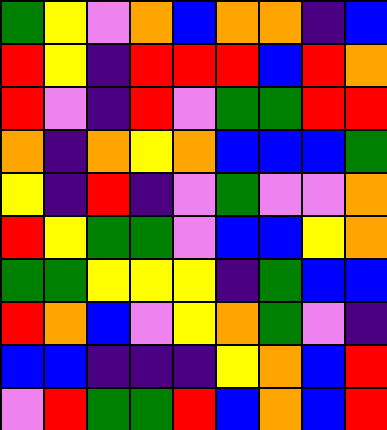[["green", "yellow", "violet", "orange", "blue", "orange", "orange", "indigo", "blue"], ["red", "yellow", "indigo", "red", "red", "red", "blue", "red", "orange"], ["red", "violet", "indigo", "red", "violet", "green", "green", "red", "red"], ["orange", "indigo", "orange", "yellow", "orange", "blue", "blue", "blue", "green"], ["yellow", "indigo", "red", "indigo", "violet", "green", "violet", "violet", "orange"], ["red", "yellow", "green", "green", "violet", "blue", "blue", "yellow", "orange"], ["green", "green", "yellow", "yellow", "yellow", "indigo", "green", "blue", "blue"], ["red", "orange", "blue", "violet", "yellow", "orange", "green", "violet", "indigo"], ["blue", "blue", "indigo", "indigo", "indigo", "yellow", "orange", "blue", "red"], ["violet", "red", "green", "green", "red", "blue", "orange", "blue", "red"]]